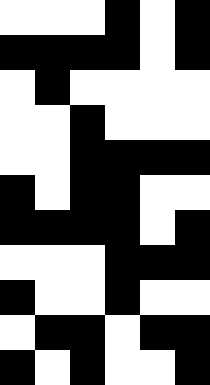[["white", "white", "white", "black", "white", "black"], ["black", "black", "black", "black", "white", "black"], ["white", "black", "white", "white", "white", "white"], ["white", "white", "black", "white", "white", "white"], ["white", "white", "black", "black", "black", "black"], ["black", "white", "black", "black", "white", "white"], ["black", "black", "black", "black", "white", "black"], ["white", "white", "white", "black", "black", "black"], ["black", "white", "white", "black", "white", "white"], ["white", "black", "black", "white", "black", "black"], ["black", "white", "black", "white", "white", "black"]]